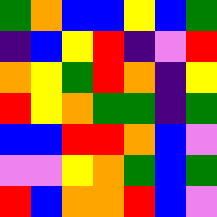[["green", "orange", "blue", "blue", "yellow", "blue", "green"], ["indigo", "blue", "yellow", "red", "indigo", "violet", "red"], ["orange", "yellow", "green", "red", "orange", "indigo", "yellow"], ["red", "yellow", "orange", "green", "green", "indigo", "green"], ["blue", "blue", "red", "red", "orange", "blue", "violet"], ["violet", "violet", "yellow", "orange", "green", "blue", "green"], ["red", "blue", "orange", "orange", "red", "blue", "violet"]]